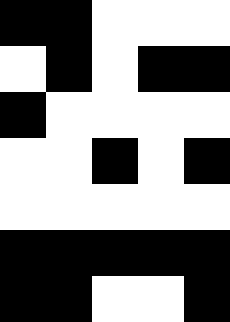[["black", "black", "white", "white", "white"], ["white", "black", "white", "black", "black"], ["black", "white", "white", "white", "white"], ["white", "white", "black", "white", "black"], ["white", "white", "white", "white", "white"], ["black", "black", "black", "black", "black"], ["black", "black", "white", "white", "black"]]